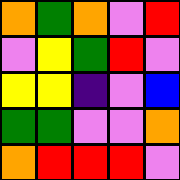[["orange", "green", "orange", "violet", "red"], ["violet", "yellow", "green", "red", "violet"], ["yellow", "yellow", "indigo", "violet", "blue"], ["green", "green", "violet", "violet", "orange"], ["orange", "red", "red", "red", "violet"]]